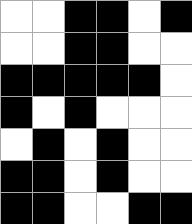[["white", "white", "black", "black", "white", "black"], ["white", "white", "black", "black", "white", "white"], ["black", "black", "black", "black", "black", "white"], ["black", "white", "black", "white", "white", "white"], ["white", "black", "white", "black", "white", "white"], ["black", "black", "white", "black", "white", "white"], ["black", "black", "white", "white", "black", "black"]]